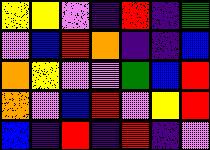[["yellow", "yellow", "violet", "indigo", "red", "indigo", "green"], ["violet", "blue", "red", "orange", "indigo", "indigo", "blue"], ["orange", "yellow", "violet", "violet", "green", "blue", "red"], ["orange", "violet", "blue", "red", "violet", "yellow", "red"], ["blue", "indigo", "red", "indigo", "red", "indigo", "violet"]]